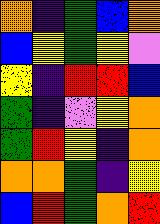[["orange", "indigo", "green", "blue", "orange"], ["blue", "yellow", "green", "yellow", "violet"], ["yellow", "indigo", "red", "red", "blue"], ["green", "indigo", "violet", "yellow", "orange"], ["green", "red", "yellow", "indigo", "orange"], ["orange", "orange", "green", "indigo", "yellow"], ["blue", "red", "green", "orange", "red"]]